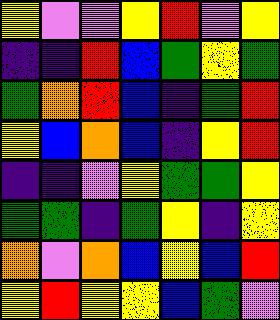[["yellow", "violet", "violet", "yellow", "red", "violet", "yellow"], ["indigo", "indigo", "red", "blue", "green", "yellow", "green"], ["green", "orange", "red", "blue", "indigo", "green", "red"], ["yellow", "blue", "orange", "blue", "indigo", "yellow", "red"], ["indigo", "indigo", "violet", "yellow", "green", "green", "yellow"], ["green", "green", "indigo", "green", "yellow", "indigo", "yellow"], ["orange", "violet", "orange", "blue", "yellow", "blue", "red"], ["yellow", "red", "yellow", "yellow", "blue", "green", "violet"]]